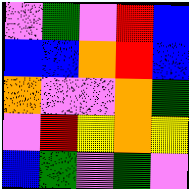[["violet", "green", "violet", "red", "blue"], ["blue", "blue", "orange", "red", "blue"], ["orange", "violet", "violet", "orange", "green"], ["violet", "red", "yellow", "orange", "yellow"], ["blue", "green", "violet", "green", "violet"]]